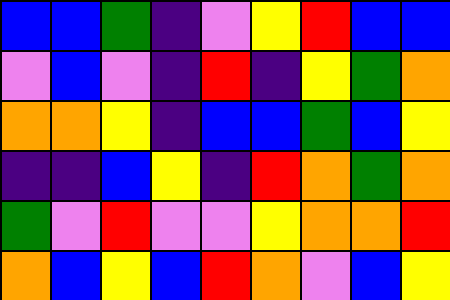[["blue", "blue", "green", "indigo", "violet", "yellow", "red", "blue", "blue"], ["violet", "blue", "violet", "indigo", "red", "indigo", "yellow", "green", "orange"], ["orange", "orange", "yellow", "indigo", "blue", "blue", "green", "blue", "yellow"], ["indigo", "indigo", "blue", "yellow", "indigo", "red", "orange", "green", "orange"], ["green", "violet", "red", "violet", "violet", "yellow", "orange", "orange", "red"], ["orange", "blue", "yellow", "blue", "red", "orange", "violet", "blue", "yellow"]]